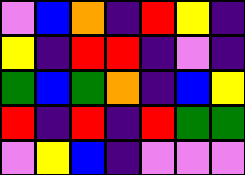[["violet", "blue", "orange", "indigo", "red", "yellow", "indigo"], ["yellow", "indigo", "red", "red", "indigo", "violet", "indigo"], ["green", "blue", "green", "orange", "indigo", "blue", "yellow"], ["red", "indigo", "red", "indigo", "red", "green", "green"], ["violet", "yellow", "blue", "indigo", "violet", "violet", "violet"]]